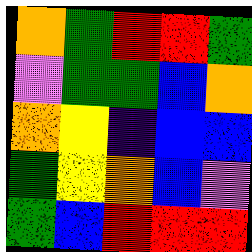[["orange", "green", "red", "red", "green"], ["violet", "green", "green", "blue", "orange"], ["orange", "yellow", "indigo", "blue", "blue"], ["green", "yellow", "orange", "blue", "violet"], ["green", "blue", "red", "red", "red"]]